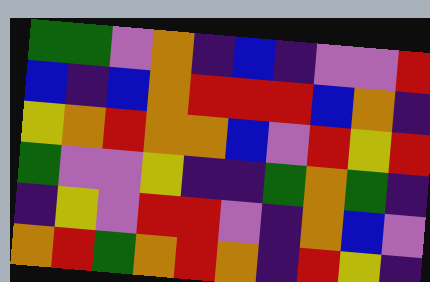[["green", "green", "violet", "orange", "indigo", "blue", "indigo", "violet", "violet", "red"], ["blue", "indigo", "blue", "orange", "red", "red", "red", "blue", "orange", "indigo"], ["yellow", "orange", "red", "orange", "orange", "blue", "violet", "red", "yellow", "red"], ["green", "violet", "violet", "yellow", "indigo", "indigo", "green", "orange", "green", "indigo"], ["indigo", "yellow", "violet", "red", "red", "violet", "indigo", "orange", "blue", "violet"], ["orange", "red", "green", "orange", "red", "orange", "indigo", "red", "yellow", "indigo"]]